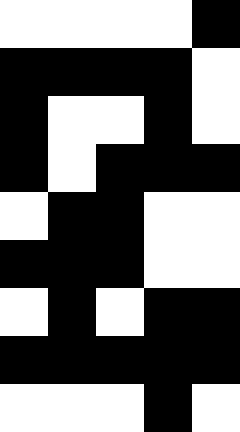[["white", "white", "white", "white", "black"], ["black", "black", "black", "black", "white"], ["black", "white", "white", "black", "white"], ["black", "white", "black", "black", "black"], ["white", "black", "black", "white", "white"], ["black", "black", "black", "white", "white"], ["white", "black", "white", "black", "black"], ["black", "black", "black", "black", "black"], ["white", "white", "white", "black", "white"]]